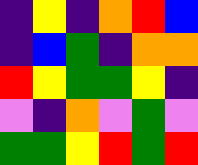[["indigo", "yellow", "indigo", "orange", "red", "blue"], ["indigo", "blue", "green", "indigo", "orange", "orange"], ["red", "yellow", "green", "green", "yellow", "indigo"], ["violet", "indigo", "orange", "violet", "green", "violet"], ["green", "green", "yellow", "red", "green", "red"]]